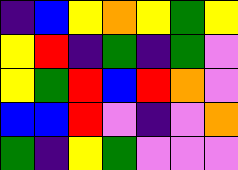[["indigo", "blue", "yellow", "orange", "yellow", "green", "yellow"], ["yellow", "red", "indigo", "green", "indigo", "green", "violet"], ["yellow", "green", "red", "blue", "red", "orange", "violet"], ["blue", "blue", "red", "violet", "indigo", "violet", "orange"], ["green", "indigo", "yellow", "green", "violet", "violet", "violet"]]